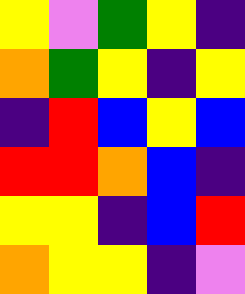[["yellow", "violet", "green", "yellow", "indigo"], ["orange", "green", "yellow", "indigo", "yellow"], ["indigo", "red", "blue", "yellow", "blue"], ["red", "red", "orange", "blue", "indigo"], ["yellow", "yellow", "indigo", "blue", "red"], ["orange", "yellow", "yellow", "indigo", "violet"]]